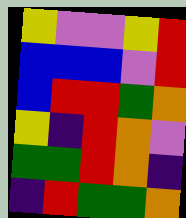[["yellow", "violet", "violet", "yellow", "red"], ["blue", "blue", "blue", "violet", "red"], ["blue", "red", "red", "green", "orange"], ["yellow", "indigo", "red", "orange", "violet"], ["green", "green", "red", "orange", "indigo"], ["indigo", "red", "green", "green", "orange"]]